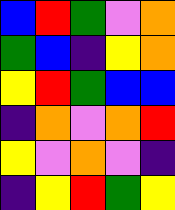[["blue", "red", "green", "violet", "orange"], ["green", "blue", "indigo", "yellow", "orange"], ["yellow", "red", "green", "blue", "blue"], ["indigo", "orange", "violet", "orange", "red"], ["yellow", "violet", "orange", "violet", "indigo"], ["indigo", "yellow", "red", "green", "yellow"]]